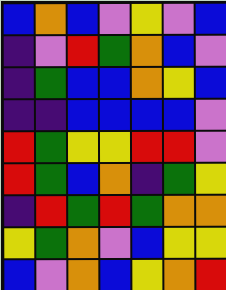[["blue", "orange", "blue", "violet", "yellow", "violet", "blue"], ["indigo", "violet", "red", "green", "orange", "blue", "violet"], ["indigo", "green", "blue", "blue", "orange", "yellow", "blue"], ["indigo", "indigo", "blue", "blue", "blue", "blue", "violet"], ["red", "green", "yellow", "yellow", "red", "red", "violet"], ["red", "green", "blue", "orange", "indigo", "green", "yellow"], ["indigo", "red", "green", "red", "green", "orange", "orange"], ["yellow", "green", "orange", "violet", "blue", "yellow", "yellow"], ["blue", "violet", "orange", "blue", "yellow", "orange", "red"]]